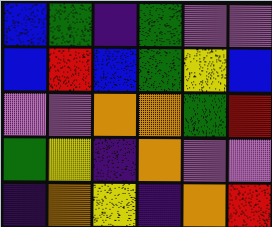[["blue", "green", "indigo", "green", "violet", "violet"], ["blue", "red", "blue", "green", "yellow", "blue"], ["violet", "violet", "orange", "orange", "green", "red"], ["green", "yellow", "indigo", "orange", "violet", "violet"], ["indigo", "orange", "yellow", "indigo", "orange", "red"]]